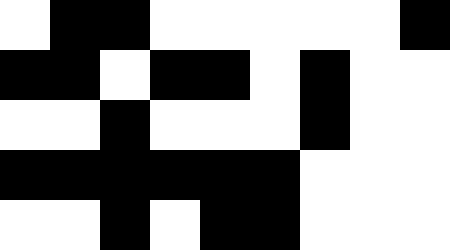[["white", "black", "black", "white", "white", "white", "white", "white", "black"], ["black", "black", "white", "black", "black", "white", "black", "white", "white"], ["white", "white", "black", "white", "white", "white", "black", "white", "white"], ["black", "black", "black", "black", "black", "black", "white", "white", "white"], ["white", "white", "black", "white", "black", "black", "white", "white", "white"]]